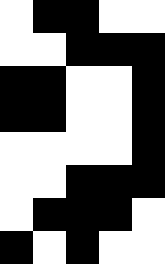[["white", "black", "black", "white", "white"], ["white", "white", "black", "black", "black"], ["black", "black", "white", "white", "black"], ["black", "black", "white", "white", "black"], ["white", "white", "white", "white", "black"], ["white", "white", "black", "black", "black"], ["white", "black", "black", "black", "white"], ["black", "white", "black", "white", "white"]]